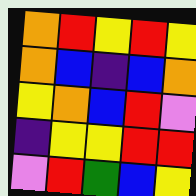[["orange", "red", "yellow", "red", "yellow"], ["orange", "blue", "indigo", "blue", "orange"], ["yellow", "orange", "blue", "red", "violet"], ["indigo", "yellow", "yellow", "red", "red"], ["violet", "red", "green", "blue", "yellow"]]